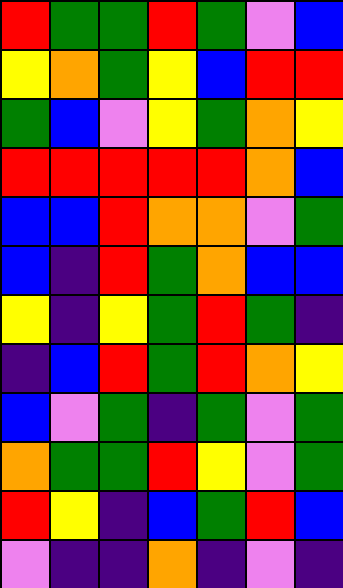[["red", "green", "green", "red", "green", "violet", "blue"], ["yellow", "orange", "green", "yellow", "blue", "red", "red"], ["green", "blue", "violet", "yellow", "green", "orange", "yellow"], ["red", "red", "red", "red", "red", "orange", "blue"], ["blue", "blue", "red", "orange", "orange", "violet", "green"], ["blue", "indigo", "red", "green", "orange", "blue", "blue"], ["yellow", "indigo", "yellow", "green", "red", "green", "indigo"], ["indigo", "blue", "red", "green", "red", "orange", "yellow"], ["blue", "violet", "green", "indigo", "green", "violet", "green"], ["orange", "green", "green", "red", "yellow", "violet", "green"], ["red", "yellow", "indigo", "blue", "green", "red", "blue"], ["violet", "indigo", "indigo", "orange", "indigo", "violet", "indigo"]]